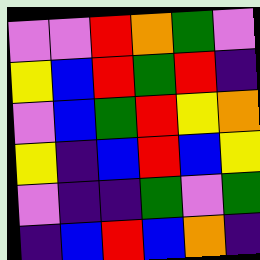[["violet", "violet", "red", "orange", "green", "violet"], ["yellow", "blue", "red", "green", "red", "indigo"], ["violet", "blue", "green", "red", "yellow", "orange"], ["yellow", "indigo", "blue", "red", "blue", "yellow"], ["violet", "indigo", "indigo", "green", "violet", "green"], ["indigo", "blue", "red", "blue", "orange", "indigo"]]